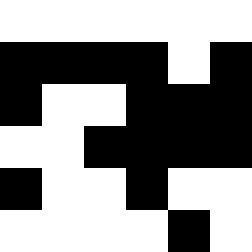[["white", "white", "white", "white", "white", "white"], ["black", "black", "black", "black", "white", "black"], ["black", "white", "white", "black", "black", "black"], ["white", "white", "black", "black", "black", "black"], ["black", "white", "white", "black", "white", "white"], ["white", "white", "white", "white", "black", "white"]]